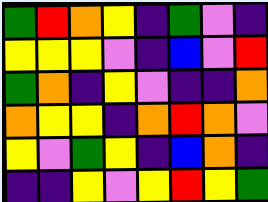[["green", "red", "orange", "yellow", "indigo", "green", "violet", "indigo"], ["yellow", "yellow", "yellow", "violet", "indigo", "blue", "violet", "red"], ["green", "orange", "indigo", "yellow", "violet", "indigo", "indigo", "orange"], ["orange", "yellow", "yellow", "indigo", "orange", "red", "orange", "violet"], ["yellow", "violet", "green", "yellow", "indigo", "blue", "orange", "indigo"], ["indigo", "indigo", "yellow", "violet", "yellow", "red", "yellow", "green"]]